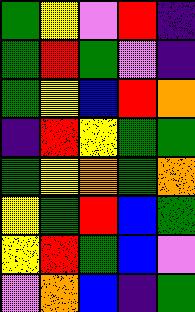[["green", "yellow", "violet", "red", "indigo"], ["green", "red", "green", "violet", "indigo"], ["green", "yellow", "blue", "red", "orange"], ["indigo", "red", "yellow", "green", "green"], ["green", "yellow", "orange", "green", "orange"], ["yellow", "green", "red", "blue", "green"], ["yellow", "red", "green", "blue", "violet"], ["violet", "orange", "blue", "indigo", "green"]]